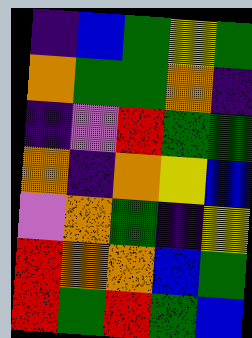[["indigo", "blue", "green", "yellow", "green"], ["orange", "green", "green", "orange", "indigo"], ["indigo", "violet", "red", "green", "green"], ["orange", "indigo", "orange", "yellow", "blue"], ["violet", "orange", "green", "indigo", "yellow"], ["red", "orange", "orange", "blue", "green"], ["red", "green", "red", "green", "blue"]]